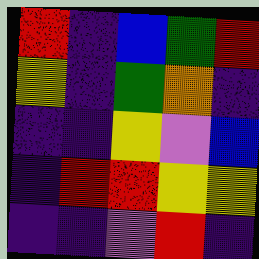[["red", "indigo", "blue", "green", "red"], ["yellow", "indigo", "green", "orange", "indigo"], ["indigo", "indigo", "yellow", "violet", "blue"], ["indigo", "red", "red", "yellow", "yellow"], ["indigo", "indigo", "violet", "red", "indigo"]]